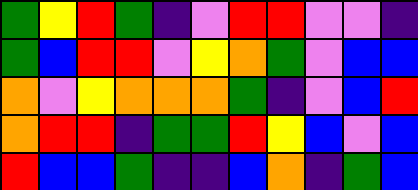[["green", "yellow", "red", "green", "indigo", "violet", "red", "red", "violet", "violet", "indigo"], ["green", "blue", "red", "red", "violet", "yellow", "orange", "green", "violet", "blue", "blue"], ["orange", "violet", "yellow", "orange", "orange", "orange", "green", "indigo", "violet", "blue", "red"], ["orange", "red", "red", "indigo", "green", "green", "red", "yellow", "blue", "violet", "blue"], ["red", "blue", "blue", "green", "indigo", "indigo", "blue", "orange", "indigo", "green", "blue"]]